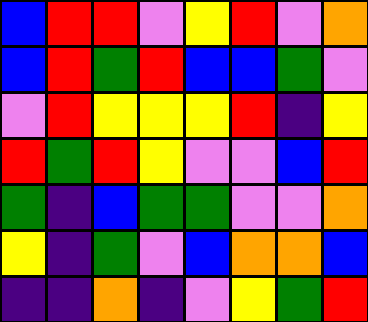[["blue", "red", "red", "violet", "yellow", "red", "violet", "orange"], ["blue", "red", "green", "red", "blue", "blue", "green", "violet"], ["violet", "red", "yellow", "yellow", "yellow", "red", "indigo", "yellow"], ["red", "green", "red", "yellow", "violet", "violet", "blue", "red"], ["green", "indigo", "blue", "green", "green", "violet", "violet", "orange"], ["yellow", "indigo", "green", "violet", "blue", "orange", "orange", "blue"], ["indigo", "indigo", "orange", "indigo", "violet", "yellow", "green", "red"]]